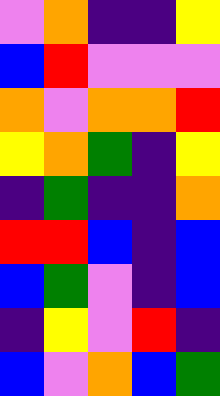[["violet", "orange", "indigo", "indigo", "yellow"], ["blue", "red", "violet", "violet", "violet"], ["orange", "violet", "orange", "orange", "red"], ["yellow", "orange", "green", "indigo", "yellow"], ["indigo", "green", "indigo", "indigo", "orange"], ["red", "red", "blue", "indigo", "blue"], ["blue", "green", "violet", "indigo", "blue"], ["indigo", "yellow", "violet", "red", "indigo"], ["blue", "violet", "orange", "blue", "green"]]